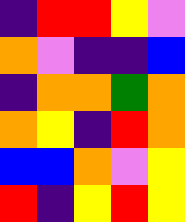[["indigo", "red", "red", "yellow", "violet"], ["orange", "violet", "indigo", "indigo", "blue"], ["indigo", "orange", "orange", "green", "orange"], ["orange", "yellow", "indigo", "red", "orange"], ["blue", "blue", "orange", "violet", "yellow"], ["red", "indigo", "yellow", "red", "yellow"]]